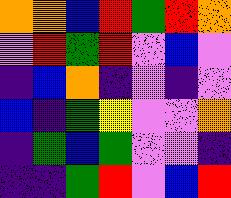[["orange", "orange", "blue", "red", "green", "red", "orange"], ["violet", "red", "green", "red", "violet", "blue", "violet"], ["indigo", "blue", "orange", "indigo", "violet", "indigo", "violet"], ["blue", "indigo", "green", "yellow", "violet", "violet", "orange"], ["indigo", "green", "blue", "green", "violet", "violet", "indigo"], ["indigo", "indigo", "green", "red", "violet", "blue", "red"]]